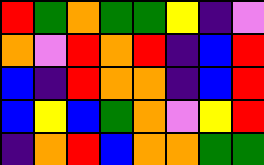[["red", "green", "orange", "green", "green", "yellow", "indigo", "violet"], ["orange", "violet", "red", "orange", "red", "indigo", "blue", "red"], ["blue", "indigo", "red", "orange", "orange", "indigo", "blue", "red"], ["blue", "yellow", "blue", "green", "orange", "violet", "yellow", "red"], ["indigo", "orange", "red", "blue", "orange", "orange", "green", "green"]]